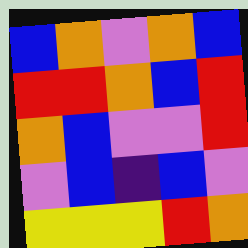[["blue", "orange", "violet", "orange", "blue"], ["red", "red", "orange", "blue", "red"], ["orange", "blue", "violet", "violet", "red"], ["violet", "blue", "indigo", "blue", "violet"], ["yellow", "yellow", "yellow", "red", "orange"]]